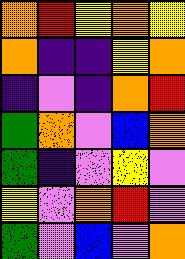[["orange", "red", "yellow", "orange", "yellow"], ["orange", "indigo", "indigo", "yellow", "orange"], ["indigo", "violet", "indigo", "orange", "red"], ["green", "orange", "violet", "blue", "orange"], ["green", "indigo", "violet", "yellow", "violet"], ["yellow", "violet", "orange", "red", "violet"], ["green", "violet", "blue", "violet", "orange"]]